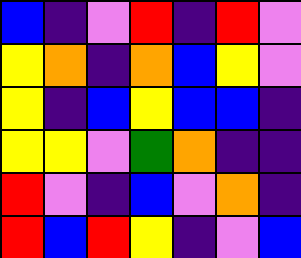[["blue", "indigo", "violet", "red", "indigo", "red", "violet"], ["yellow", "orange", "indigo", "orange", "blue", "yellow", "violet"], ["yellow", "indigo", "blue", "yellow", "blue", "blue", "indigo"], ["yellow", "yellow", "violet", "green", "orange", "indigo", "indigo"], ["red", "violet", "indigo", "blue", "violet", "orange", "indigo"], ["red", "blue", "red", "yellow", "indigo", "violet", "blue"]]